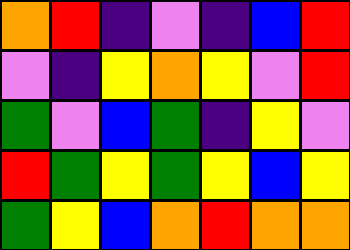[["orange", "red", "indigo", "violet", "indigo", "blue", "red"], ["violet", "indigo", "yellow", "orange", "yellow", "violet", "red"], ["green", "violet", "blue", "green", "indigo", "yellow", "violet"], ["red", "green", "yellow", "green", "yellow", "blue", "yellow"], ["green", "yellow", "blue", "orange", "red", "orange", "orange"]]